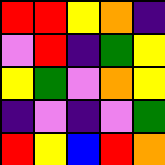[["red", "red", "yellow", "orange", "indigo"], ["violet", "red", "indigo", "green", "yellow"], ["yellow", "green", "violet", "orange", "yellow"], ["indigo", "violet", "indigo", "violet", "green"], ["red", "yellow", "blue", "red", "orange"]]